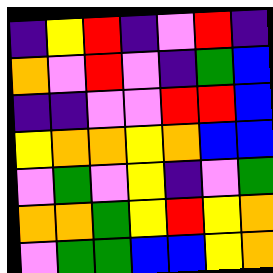[["indigo", "yellow", "red", "indigo", "violet", "red", "indigo"], ["orange", "violet", "red", "violet", "indigo", "green", "blue"], ["indigo", "indigo", "violet", "violet", "red", "red", "blue"], ["yellow", "orange", "orange", "yellow", "orange", "blue", "blue"], ["violet", "green", "violet", "yellow", "indigo", "violet", "green"], ["orange", "orange", "green", "yellow", "red", "yellow", "orange"], ["violet", "green", "green", "blue", "blue", "yellow", "orange"]]